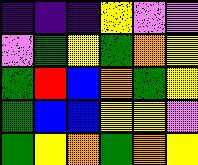[["indigo", "indigo", "indigo", "yellow", "violet", "violet"], ["violet", "green", "yellow", "green", "orange", "yellow"], ["green", "red", "blue", "orange", "green", "yellow"], ["green", "blue", "blue", "yellow", "yellow", "violet"], ["green", "yellow", "orange", "green", "orange", "yellow"]]